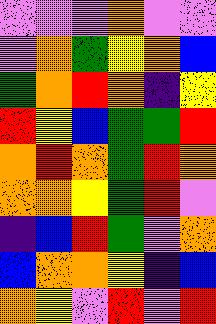[["violet", "violet", "violet", "orange", "violet", "violet"], ["violet", "orange", "green", "yellow", "orange", "blue"], ["green", "orange", "red", "orange", "indigo", "yellow"], ["red", "yellow", "blue", "green", "green", "red"], ["orange", "red", "orange", "green", "red", "orange"], ["orange", "orange", "yellow", "green", "red", "violet"], ["indigo", "blue", "red", "green", "violet", "orange"], ["blue", "orange", "orange", "yellow", "indigo", "blue"], ["orange", "yellow", "violet", "red", "violet", "red"]]